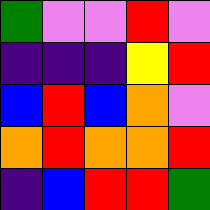[["green", "violet", "violet", "red", "violet"], ["indigo", "indigo", "indigo", "yellow", "red"], ["blue", "red", "blue", "orange", "violet"], ["orange", "red", "orange", "orange", "red"], ["indigo", "blue", "red", "red", "green"]]